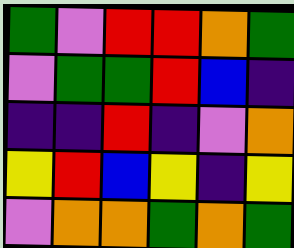[["green", "violet", "red", "red", "orange", "green"], ["violet", "green", "green", "red", "blue", "indigo"], ["indigo", "indigo", "red", "indigo", "violet", "orange"], ["yellow", "red", "blue", "yellow", "indigo", "yellow"], ["violet", "orange", "orange", "green", "orange", "green"]]